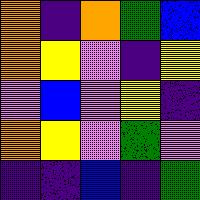[["orange", "indigo", "orange", "green", "blue"], ["orange", "yellow", "violet", "indigo", "yellow"], ["violet", "blue", "violet", "yellow", "indigo"], ["orange", "yellow", "violet", "green", "violet"], ["indigo", "indigo", "blue", "indigo", "green"]]